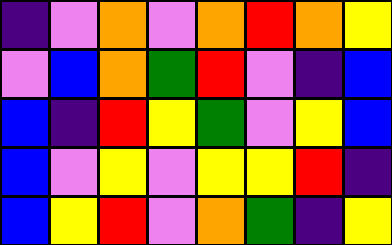[["indigo", "violet", "orange", "violet", "orange", "red", "orange", "yellow"], ["violet", "blue", "orange", "green", "red", "violet", "indigo", "blue"], ["blue", "indigo", "red", "yellow", "green", "violet", "yellow", "blue"], ["blue", "violet", "yellow", "violet", "yellow", "yellow", "red", "indigo"], ["blue", "yellow", "red", "violet", "orange", "green", "indigo", "yellow"]]